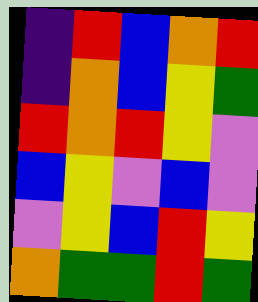[["indigo", "red", "blue", "orange", "red"], ["indigo", "orange", "blue", "yellow", "green"], ["red", "orange", "red", "yellow", "violet"], ["blue", "yellow", "violet", "blue", "violet"], ["violet", "yellow", "blue", "red", "yellow"], ["orange", "green", "green", "red", "green"]]